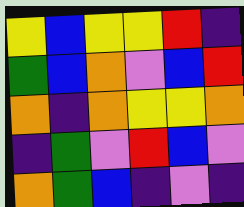[["yellow", "blue", "yellow", "yellow", "red", "indigo"], ["green", "blue", "orange", "violet", "blue", "red"], ["orange", "indigo", "orange", "yellow", "yellow", "orange"], ["indigo", "green", "violet", "red", "blue", "violet"], ["orange", "green", "blue", "indigo", "violet", "indigo"]]